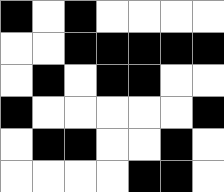[["black", "white", "black", "white", "white", "white", "white"], ["white", "white", "black", "black", "black", "black", "black"], ["white", "black", "white", "black", "black", "white", "white"], ["black", "white", "white", "white", "white", "white", "black"], ["white", "black", "black", "white", "white", "black", "white"], ["white", "white", "white", "white", "black", "black", "white"]]